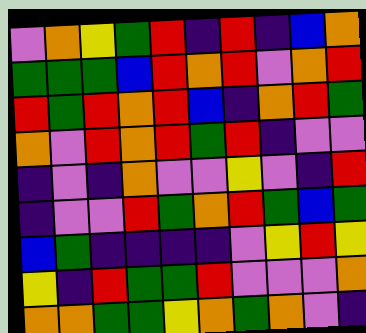[["violet", "orange", "yellow", "green", "red", "indigo", "red", "indigo", "blue", "orange"], ["green", "green", "green", "blue", "red", "orange", "red", "violet", "orange", "red"], ["red", "green", "red", "orange", "red", "blue", "indigo", "orange", "red", "green"], ["orange", "violet", "red", "orange", "red", "green", "red", "indigo", "violet", "violet"], ["indigo", "violet", "indigo", "orange", "violet", "violet", "yellow", "violet", "indigo", "red"], ["indigo", "violet", "violet", "red", "green", "orange", "red", "green", "blue", "green"], ["blue", "green", "indigo", "indigo", "indigo", "indigo", "violet", "yellow", "red", "yellow"], ["yellow", "indigo", "red", "green", "green", "red", "violet", "violet", "violet", "orange"], ["orange", "orange", "green", "green", "yellow", "orange", "green", "orange", "violet", "indigo"]]